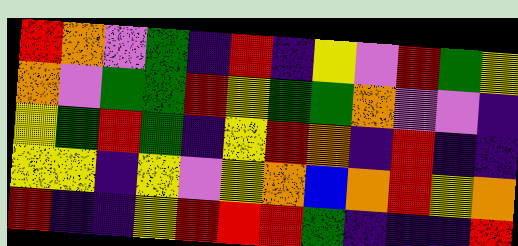[["red", "orange", "violet", "green", "indigo", "red", "indigo", "yellow", "violet", "red", "green", "yellow"], ["orange", "violet", "green", "green", "red", "yellow", "green", "green", "orange", "violet", "violet", "indigo"], ["yellow", "green", "red", "green", "indigo", "yellow", "red", "orange", "indigo", "red", "indigo", "indigo"], ["yellow", "yellow", "indigo", "yellow", "violet", "yellow", "orange", "blue", "orange", "red", "yellow", "orange"], ["red", "indigo", "indigo", "yellow", "red", "red", "red", "green", "indigo", "indigo", "indigo", "red"]]